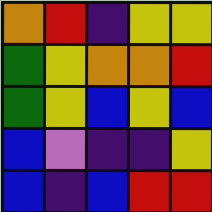[["orange", "red", "indigo", "yellow", "yellow"], ["green", "yellow", "orange", "orange", "red"], ["green", "yellow", "blue", "yellow", "blue"], ["blue", "violet", "indigo", "indigo", "yellow"], ["blue", "indigo", "blue", "red", "red"]]